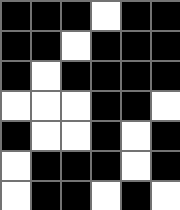[["black", "black", "black", "white", "black", "black"], ["black", "black", "white", "black", "black", "black"], ["black", "white", "black", "black", "black", "black"], ["white", "white", "white", "black", "black", "white"], ["black", "white", "white", "black", "white", "black"], ["white", "black", "black", "black", "white", "black"], ["white", "black", "black", "white", "black", "white"]]